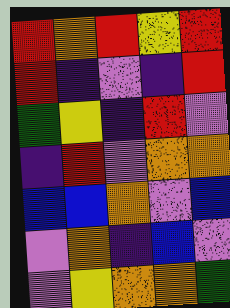[["red", "orange", "red", "yellow", "red"], ["red", "indigo", "violet", "indigo", "red"], ["green", "yellow", "indigo", "red", "violet"], ["indigo", "red", "violet", "orange", "orange"], ["blue", "blue", "orange", "violet", "blue"], ["violet", "orange", "indigo", "blue", "violet"], ["violet", "yellow", "orange", "orange", "green"]]